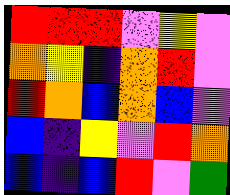[["red", "red", "red", "violet", "yellow", "violet"], ["orange", "yellow", "indigo", "orange", "red", "violet"], ["red", "orange", "blue", "orange", "blue", "violet"], ["blue", "indigo", "yellow", "violet", "red", "orange"], ["blue", "indigo", "blue", "red", "violet", "green"]]